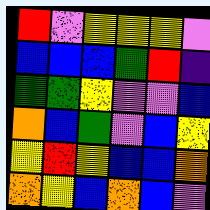[["red", "violet", "yellow", "yellow", "yellow", "violet"], ["blue", "blue", "blue", "green", "red", "indigo"], ["green", "green", "yellow", "violet", "violet", "blue"], ["orange", "blue", "green", "violet", "blue", "yellow"], ["yellow", "red", "yellow", "blue", "blue", "orange"], ["orange", "yellow", "blue", "orange", "blue", "violet"]]